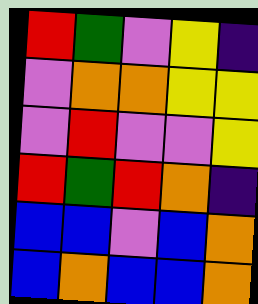[["red", "green", "violet", "yellow", "indigo"], ["violet", "orange", "orange", "yellow", "yellow"], ["violet", "red", "violet", "violet", "yellow"], ["red", "green", "red", "orange", "indigo"], ["blue", "blue", "violet", "blue", "orange"], ["blue", "orange", "blue", "blue", "orange"]]